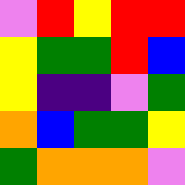[["violet", "red", "yellow", "red", "red"], ["yellow", "green", "green", "red", "blue"], ["yellow", "indigo", "indigo", "violet", "green"], ["orange", "blue", "green", "green", "yellow"], ["green", "orange", "orange", "orange", "violet"]]